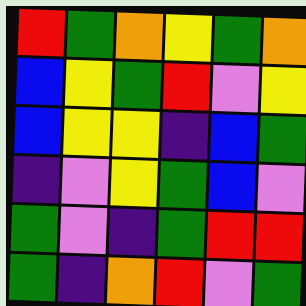[["red", "green", "orange", "yellow", "green", "orange"], ["blue", "yellow", "green", "red", "violet", "yellow"], ["blue", "yellow", "yellow", "indigo", "blue", "green"], ["indigo", "violet", "yellow", "green", "blue", "violet"], ["green", "violet", "indigo", "green", "red", "red"], ["green", "indigo", "orange", "red", "violet", "green"]]